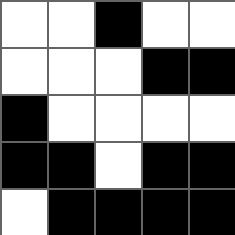[["white", "white", "black", "white", "white"], ["white", "white", "white", "black", "black"], ["black", "white", "white", "white", "white"], ["black", "black", "white", "black", "black"], ["white", "black", "black", "black", "black"]]